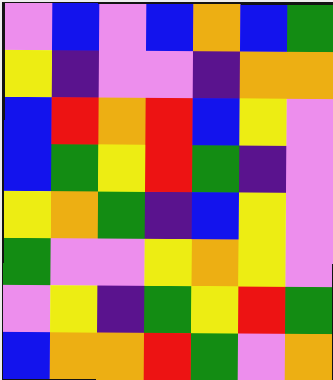[["violet", "blue", "violet", "blue", "orange", "blue", "green"], ["yellow", "indigo", "violet", "violet", "indigo", "orange", "orange"], ["blue", "red", "orange", "red", "blue", "yellow", "violet"], ["blue", "green", "yellow", "red", "green", "indigo", "violet"], ["yellow", "orange", "green", "indigo", "blue", "yellow", "violet"], ["green", "violet", "violet", "yellow", "orange", "yellow", "violet"], ["violet", "yellow", "indigo", "green", "yellow", "red", "green"], ["blue", "orange", "orange", "red", "green", "violet", "orange"]]